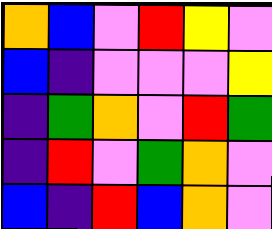[["orange", "blue", "violet", "red", "yellow", "violet"], ["blue", "indigo", "violet", "violet", "violet", "yellow"], ["indigo", "green", "orange", "violet", "red", "green"], ["indigo", "red", "violet", "green", "orange", "violet"], ["blue", "indigo", "red", "blue", "orange", "violet"]]